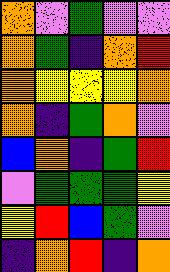[["orange", "violet", "green", "violet", "violet"], ["orange", "green", "indigo", "orange", "red"], ["orange", "yellow", "yellow", "yellow", "orange"], ["orange", "indigo", "green", "orange", "violet"], ["blue", "orange", "indigo", "green", "red"], ["violet", "green", "green", "green", "yellow"], ["yellow", "red", "blue", "green", "violet"], ["indigo", "orange", "red", "indigo", "orange"]]